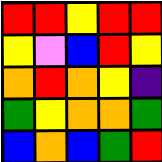[["red", "red", "yellow", "red", "red"], ["yellow", "violet", "blue", "red", "yellow"], ["orange", "red", "orange", "yellow", "indigo"], ["green", "yellow", "orange", "orange", "green"], ["blue", "orange", "blue", "green", "red"]]